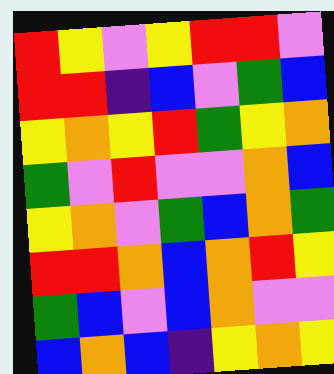[["red", "yellow", "violet", "yellow", "red", "red", "violet"], ["red", "red", "indigo", "blue", "violet", "green", "blue"], ["yellow", "orange", "yellow", "red", "green", "yellow", "orange"], ["green", "violet", "red", "violet", "violet", "orange", "blue"], ["yellow", "orange", "violet", "green", "blue", "orange", "green"], ["red", "red", "orange", "blue", "orange", "red", "yellow"], ["green", "blue", "violet", "blue", "orange", "violet", "violet"], ["blue", "orange", "blue", "indigo", "yellow", "orange", "yellow"]]